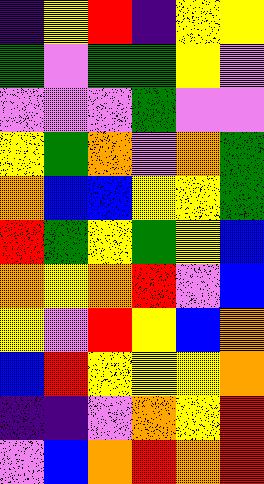[["indigo", "yellow", "red", "indigo", "yellow", "yellow"], ["green", "violet", "green", "green", "yellow", "violet"], ["violet", "violet", "violet", "green", "violet", "violet"], ["yellow", "green", "orange", "violet", "orange", "green"], ["orange", "blue", "blue", "yellow", "yellow", "green"], ["red", "green", "yellow", "green", "yellow", "blue"], ["orange", "yellow", "orange", "red", "violet", "blue"], ["yellow", "violet", "red", "yellow", "blue", "orange"], ["blue", "red", "yellow", "yellow", "yellow", "orange"], ["indigo", "indigo", "violet", "orange", "yellow", "red"], ["violet", "blue", "orange", "red", "orange", "red"]]